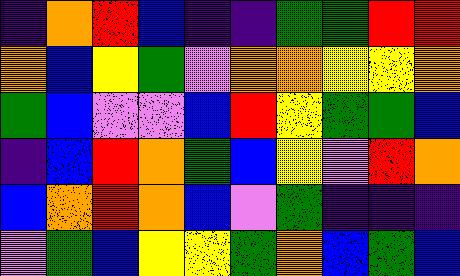[["indigo", "orange", "red", "blue", "indigo", "indigo", "green", "green", "red", "red"], ["orange", "blue", "yellow", "green", "violet", "orange", "orange", "yellow", "yellow", "orange"], ["green", "blue", "violet", "violet", "blue", "red", "yellow", "green", "green", "blue"], ["indigo", "blue", "red", "orange", "green", "blue", "yellow", "violet", "red", "orange"], ["blue", "orange", "red", "orange", "blue", "violet", "green", "indigo", "indigo", "indigo"], ["violet", "green", "blue", "yellow", "yellow", "green", "orange", "blue", "green", "blue"]]